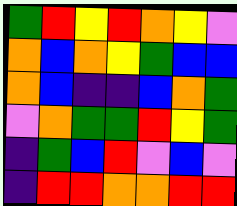[["green", "red", "yellow", "red", "orange", "yellow", "violet"], ["orange", "blue", "orange", "yellow", "green", "blue", "blue"], ["orange", "blue", "indigo", "indigo", "blue", "orange", "green"], ["violet", "orange", "green", "green", "red", "yellow", "green"], ["indigo", "green", "blue", "red", "violet", "blue", "violet"], ["indigo", "red", "red", "orange", "orange", "red", "red"]]